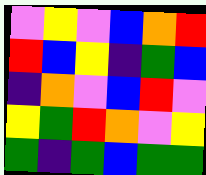[["violet", "yellow", "violet", "blue", "orange", "red"], ["red", "blue", "yellow", "indigo", "green", "blue"], ["indigo", "orange", "violet", "blue", "red", "violet"], ["yellow", "green", "red", "orange", "violet", "yellow"], ["green", "indigo", "green", "blue", "green", "green"]]